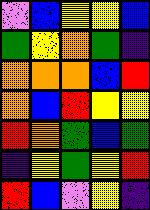[["violet", "blue", "yellow", "yellow", "blue"], ["green", "yellow", "orange", "green", "indigo"], ["orange", "orange", "orange", "blue", "red"], ["orange", "blue", "red", "yellow", "yellow"], ["red", "orange", "green", "blue", "green"], ["indigo", "yellow", "green", "yellow", "red"], ["red", "blue", "violet", "yellow", "indigo"]]